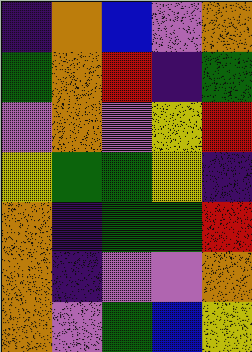[["indigo", "orange", "blue", "violet", "orange"], ["green", "orange", "red", "indigo", "green"], ["violet", "orange", "violet", "yellow", "red"], ["yellow", "green", "green", "yellow", "indigo"], ["orange", "indigo", "green", "green", "red"], ["orange", "indigo", "violet", "violet", "orange"], ["orange", "violet", "green", "blue", "yellow"]]